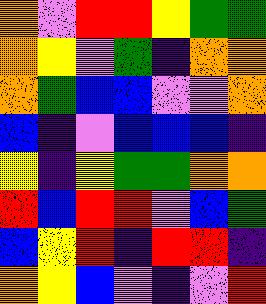[["orange", "violet", "red", "red", "yellow", "green", "green"], ["orange", "yellow", "violet", "green", "indigo", "orange", "orange"], ["orange", "green", "blue", "blue", "violet", "violet", "orange"], ["blue", "indigo", "violet", "blue", "blue", "blue", "indigo"], ["yellow", "indigo", "yellow", "green", "green", "orange", "orange"], ["red", "blue", "red", "red", "violet", "blue", "green"], ["blue", "yellow", "red", "indigo", "red", "red", "indigo"], ["orange", "yellow", "blue", "violet", "indigo", "violet", "red"]]